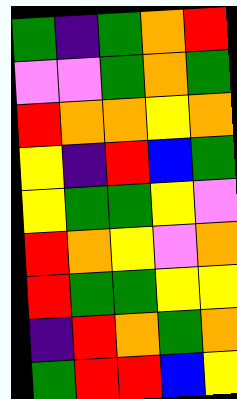[["green", "indigo", "green", "orange", "red"], ["violet", "violet", "green", "orange", "green"], ["red", "orange", "orange", "yellow", "orange"], ["yellow", "indigo", "red", "blue", "green"], ["yellow", "green", "green", "yellow", "violet"], ["red", "orange", "yellow", "violet", "orange"], ["red", "green", "green", "yellow", "yellow"], ["indigo", "red", "orange", "green", "orange"], ["green", "red", "red", "blue", "yellow"]]